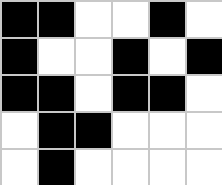[["black", "black", "white", "white", "black", "white"], ["black", "white", "white", "black", "white", "black"], ["black", "black", "white", "black", "black", "white"], ["white", "black", "black", "white", "white", "white"], ["white", "black", "white", "white", "white", "white"]]